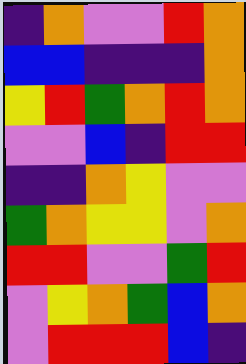[["indigo", "orange", "violet", "violet", "red", "orange"], ["blue", "blue", "indigo", "indigo", "indigo", "orange"], ["yellow", "red", "green", "orange", "red", "orange"], ["violet", "violet", "blue", "indigo", "red", "red"], ["indigo", "indigo", "orange", "yellow", "violet", "violet"], ["green", "orange", "yellow", "yellow", "violet", "orange"], ["red", "red", "violet", "violet", "green", "red"], ["violet", "yellow", "orange", "green", "blue", "orange"], ["violet", "red", "red", "red", "blue", "indigo"]]